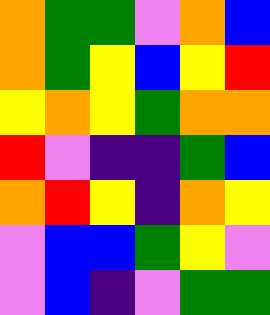[["orange", "green", "green", "violet", "orange", "blue"], ["orange", "green", "yellow", "blue", "yellow", "red"], ["yellow", "orange", "yellow", "green", "orange", "orange"], ["red", "violet", "indigo", "indigo", "green", "blue"], ["orange", "red", "yellow", "indigo", "orange", "yellow"], ["violet", "blue", "blue", "green", "yellow", "violet"], ["violet", "blue", "indigo", "violet", "green", "green"]]